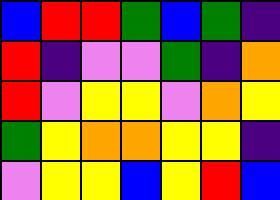[["blue", "red", "red", "green", "blue", "green", "indigo"], ["red", "indigo", "violet", "violet", "green", "indigo", "orange"], ["red", "violet", "yellow", "yellow", "violet", "orange", "yellow"], ["green", "yellow", "orange", "orange", "yellow", "yellow", "indigo"], ["violet", "yellow", "yellow", "blue", "yellow", "red", "blue"]]